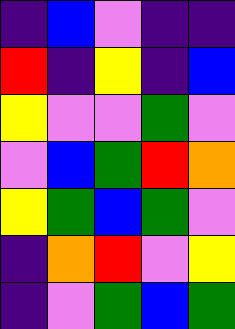[["indigo", "blue", "violet", "indigo", "indigo"], ["red", "indigo", "yellow", "indigo", "blue"], ["yellow", "violet", "violet", "green", "violet"], ["violet", "blue", "green", "red", "orange"], ["yellow", "green", "blue", "green", "violet"], ["indigo", "orange", "red", "violet", "yellow"], ["indigo", "violet", "green", "blue", "green"]]